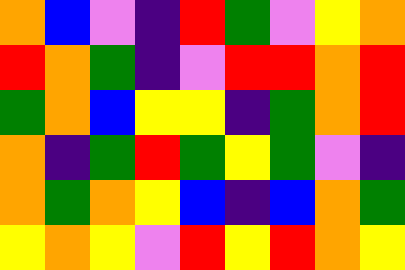[["orange", "blue", "violet", "indigo", "red", "green", "violet", "yellow", "orange"], ["red", "orange", "green", "indigo", "violet", "red", "red", "orange", "red"], ["green", "orange", "blue", "yellow", "yellow", "indigo", "green", "orange", "red"], ["orange", "indigo", "green", "red", "green", "yellow", "green", "violet", "indigo"], ["orange", "green", "orange", "yellow", "blue", "indigo", "blue", "orange", "green"], ["yellow", "orange", "yellow", "violet", "red", "yellow", "red", "orange", "yellow"]]